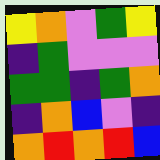[["yellow", "orange", "violet", "green", "yellow"], ["indigo", "green", "violet", "violet", "violet"], ["green", "green", "indigo", "green", "orange"], ["indigo", "orange", "blue", "violet", "indigo"], ["orange", "red", "orange", "red", "blue"]]